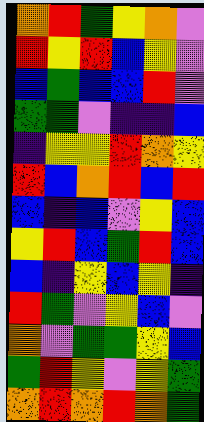[["orange", "red", "green", "yellow", "orange", "violet"], ["red", "yellow", "red", "blue", "yellow", "violet"], ["blue", "green", "blue", "blue", "red", "violet"], ["green", "green", "violet", "indigo", "indigo", "blue"], ["indigo", "yellow", "yellow", "red", "orange", "yellow"], ["red", "blue", "orange", "red", "blue", "red"], ["blue", "indigo", "blue", "violet", "yellow", "blue"], ["yellow", "red", "blue", "green", "red", "blue"], ["blue", "indigo", "yellow", "blue", "yellow", "indigo"], ["red", "green", "violet", "yellow", "blue", "violet"], ["orange", "violet", "green", "green", "yellow", "blue"], ["green", "red", "yellow", "violet", "yellow", "green"], ["orange", "red", "orange", "red", "orange", "green"]]